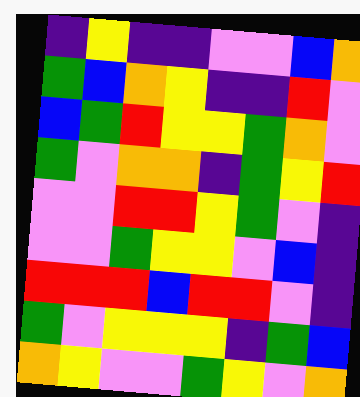[["indigo", "yellow", "indigo", "indigo", "violet", "violet", "blue", "orange"], ["green", "blue", "orange", "yellow", "indigo", "indigo", "red", "violet"], ["blue", "green", "red", "yellow", "yellow", "green", "orange", "violet"], ["green", "violet", "orange", "orange", "indigo", "green", "yellow", "red"], ["violet", "violet", "red", "red", "yellow", "green", "violet", "indigo"], ["violet", "violet", "green", "yellow", "yellow", "violet", "blue", "indigo"], ["red", "red", "red", "blue", "red", "red", "violet", "indigo"], ["green", "violet", "yellow", "yellow", "yellow", "indigo", "green", "blue"], ["orange", "yellow", "violet", "violet", "green", "yellow", "violet", "orange"]]